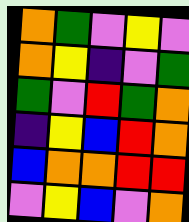[["orange", "green", "violet", "yellow", "violet"], ["orange", "yellow", "indigo", "violet", "green"], ["green", "violet", "red", "green", "orange"], ["indigo", "yellow", "blue", "red", "orange"], ["blue", "orange", "orange", "red", "red"], ["violet", "yellow", "blue", "violet", "orange"]]